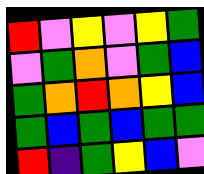[["red", "violet", "yellow", "violet", "yellow", "green"], ["violet", "green", "orange", "violet", "green", "blue"], ["green", "orange", "red", "orange", "yellow", "blue"], ["green", "blue", "green", "blue", "green", "green"], ["red", "indigo", "green", "yellow", "blue", "violet"]]